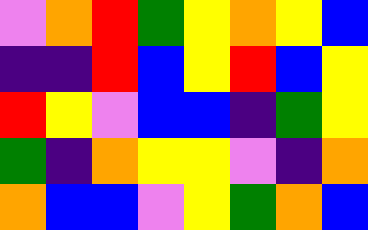[["violet", "orange", "red", "green", "yellow", "orange", "yellow", "blue"], ["indigo", "indigo", "red", "blue", "yellow", "red", "blue", "yellow"], ["red", "yellow", "violet", "blue", "blue", "indigo", "green", "yellow"], ["green", "indigo", "orange", "yellow", "yellow", "violet", "indigo", "orange"], ["orange", "blue", "blue", "violet", "yellow", "green", "orange", "blue"]]